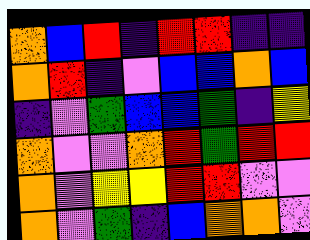[["orange", "blue", "red", "indigo", "red", "red", "indigo", "indigo"], ["orange", "red", "indigo", "violet", "blue", "blue", "orange", "blue"], ["indigo", "violet", "green", "blue", "blue", "green", "indigo", "yellow"], ["orange", "violet", "violet", "orange", "red", "green", "red", "red"], ["orange", "violet", "yellow", "yellow", "red", "red", "violet", "violet"], ["orange", "violet", "green", "indigo", "blue", "orange", "orange", "violet"]]